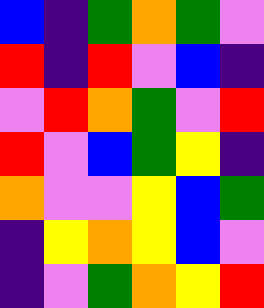[["blue", "indigo", "green", "orange", "green", "violet"], ["red", "indigo", "red", "violet", "blue", "indigo"], ["violet", "red", "orange", "green", "violet", "red"], ["red", "violet", "blue", "green", "yellow", "indigo"], ["orange", "violet", "violet", "yellow", "blue", "green"], ["indigo", "yellow", "orange", "yellow", "blue", "violet"], ["indigo", "violet", "green", "orange", "yellow", "red"]]